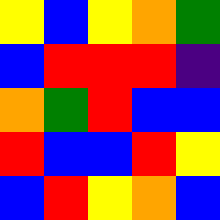[["yellow", "blue", "yellow", "orange", "green"], ["blue", "red", "red", "red", "indigo"], ["orange", "green", "red", "blue", "blue"], ["red", "blue", "blue", "red", "yellow"], ["blue", "red", "yellow", "orange", "blue"]]